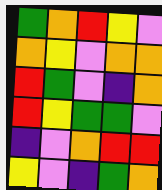[["green", "orange", "red", "yellow", "violet"], ["orange", "yellow", "violet", "orange", "orange"], ["red", "green", "violet", "indigo", "orange"], ["red", "yellow", "green", "green", "violet"], ["indigo", "violet", "orange", "red", "red"], ["yellow", "violet", "indigo", "green", "orange"]]